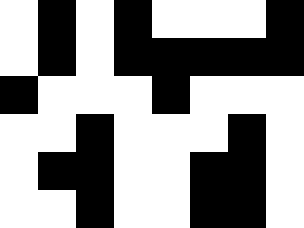[["white", "black", "white", "black", "white", "white", "white", "black"], ["white", "black", "white", "black", "black", "black", "black", "black"], ["black", "white", "white", "white", "black", "white", "white", "white"], ["white", "white", "black", "white", "white", "white", "black", "white"], ["white", "black", "black", "white", "white", "black", "black", "white"], ["white", "white", "black", "white", "white", "black", "black", "white"]]